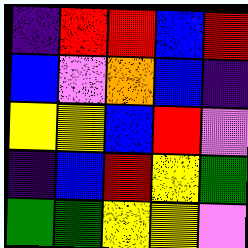[["indigo", "red", "red", "blue", "red"], ["blue", "violet", "orange", "blue", "indigo"], ["yellow", "yellow", "blue", "red", "violet"], ["indigo", "blue", "red", "yellow", "green"], ["green", "green", "yellow", "yellow", "violet"]]